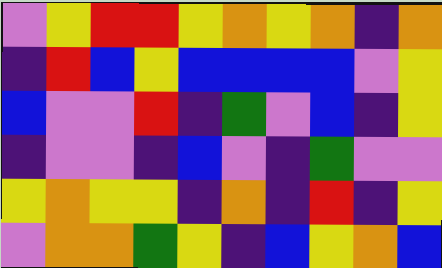[["violet", "yellow", "red", "red", "yellow", "orange", "yellow", "orange", "indigo", "orange"], ["indigo", "red", "blue", "yellow", "blue", "blue", "blue", "blue", "violet", "yellow"], ["blue", "violet", "violet", "red", "indigo", "green", "violet", "blue", "indigo", "yellow"], ["indigo", "violet", "violet", "indigo", "blue", "violet", "indigo", "green", "violet", "violet"], ["yellow", "orange", "yellow", "yellow", "indigo", "orange", "indigo", "red", "indigo", "yellow"], ["violet", "orange", "orange", "green", "yellow", "indigo", "blue", "yellow", "orange", "blue"]]